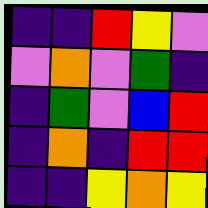[["indigo", "indigo", "red", "yellow", "violet"], ["violet", "orange", "violet", "green", "indigo"], ["indigo", "green", "violet", "blue", "red"], ["indigo", "orange", "indigo", "red", "red"], ["indigo", "indigo", "yellow", "orange", "yellow"]]